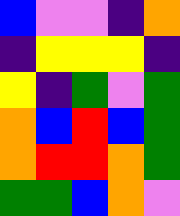[["blue", "violet", "violet", "indigo", "orange"], ["indigo", "yellow", "yellow", "yellow", "indigo"], ["yellow", "indigo", "green", "violet", "green"], ["orange", "blue", "red", "blue", "green"], ["orange", "red", "red", "orange", "green"], ["green", "green", "blue", "orange", "violet"]]